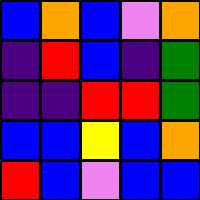[["blue", "orange", "blue", "violet", "orange"], ["indigo", "red", "blue", "indigo", "green"], ["indigo", "indigo", "red", "red", "green"], ["blue", "blue", "yellow", "blue", "orange"], ["red", "blue", "violet", "blue", "blue"]]